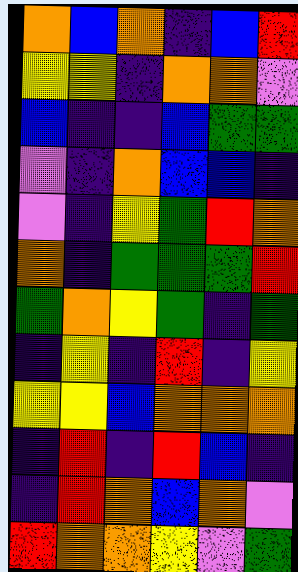[["orange", "blue", "orange", "indigo", "blue", "red"], ["yellow", "yellow", "indigo", "orange", "orange", "violet"], ["blue", "indigo", "indigo", "blue", "green", "green"], ["violet", "indigo", "orange", "blue", "blue", "indigo"], ["violet", "indigo", "yellow", "green", "red", "orange"], ["orange", "indigo", "green", "green", "green", "red"], ["green", "orange", "yellow", "green", "indigo", "green"], ["indigo", "yellow", "indigo", "red", "indigo", "yellow"], ["yellow", "yellow", "blue", "orange", "orange", "orange"], ["indigo", "red", "indigo", "red", "blue", "indigo"], ["indigo", "red", "orange", "blue", "orange", "violet"], ["red", "orange", "orange", "yellow", "violet", "green"]]